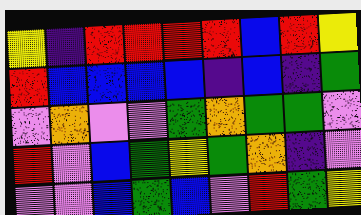[["yellow", "indigo", "red", "red", "red", "red", "blue", "red", "yellow"], ["red", "blue", "blue", "blue", "blue", "indigo", "blue", "indigo", "green"], ["violet", "orange", "violet", "violet", "green", "orange", "green", "green", "violet"], ["red", "violet", "blue", "green", "yellow", "green", "orange", "indigo", "violet"], ["violet", "violet", "blue", "green", "blue", "violet", "red", "green", "yellow"]]